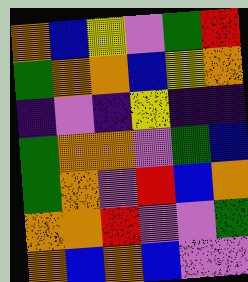[["orange", "blue", "yellow", "violet", "green", "red"], ["green", "orange", "orange", "blue", "yellow", "orange"], ["indigo", "violet", "indigo", "yellow", "indigo", "indigo"], ["green", "orange", "orange", "violet", "green", "blue"], ["green", "orange", "violet", "red", "blue", "orange"], ["orange", "orange", "red", "violet", "violet", "green"], ["orange", "blue", "orange", "blue", "violet", "violet"]]